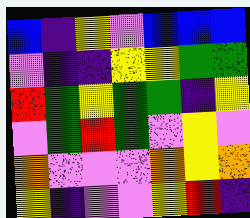[["blue", "indigo", "yellow", "violet", "blue", "blue", "blue"], ["violet", "indigo", "indigo", "yellow", "yellow", "green", "green"], ["red", "green", "yellow", "green", "green", "indigo", "yellow"], ["violet", "green", "red", "green", "violet", "yellow", "violet"], ["orange", "violet", "violet", "violet", "orange", "yellow", "orange"], ["yellow", "indigo", "violet", "violet", "yellow", "red", "indigo"]]